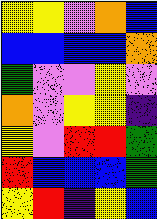[["yellow", "yellow", "violet", "orange", "blue"], ["blue", "blue", "blue", "blue", "orange"], ["green", "violet", "violet", "yellow", "violet"], ["orange", "violet", "yellow", "yellow", "indigo"], ["yellow", "violet", "red", "red", "green"], ["red", "blue", "blue", "blue", "green"], ["yellow", "red", "indigo", "yellow", "blue"]]